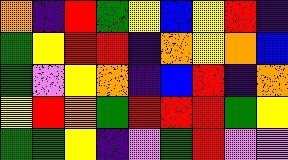[["orange", "indigo", "red", "green", "yellow", "blue", "yellow", "red", "indigo"], ["green", "yellow", "red", "red", "indigo", "orange", "yellow", "orange", "blue"], ["green", "violet", "yellow", "orange", "indigo", "blue", "red", "indigo", "orange"], ["yellow", "red", "orange", "green", "red", "red", "red", "green", "yellow"], ["green", "green", "yellow", "indigo", "violet", "green", "red", "violet", "violet"]]